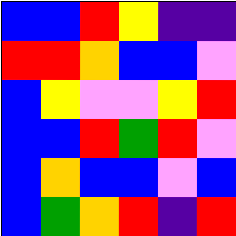[["blue", "blue", "red", "yellow", "indigo", "indigo"], ["red", "red", "orange", "blue", "blue", "violet"], ["blue", "yellow", "violet", "violet", "yellow", "red"], ["blue", "blue", "red", "green", "red", "violet"], ["blue", "orange", "blue", "blue", "violet", "blue"], ["blue", "green", "orange", "red", "indigo", "red"]]